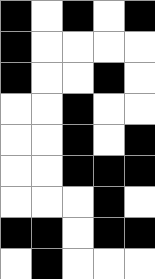[["black", "white", "black", "white", "black"], ["black", "white", "white", "white", "white"], ["black", "white", "white", "black", "white"], ["white", "white", "black", "white", "white"], ["white", "white", "black", "white", "black"], ["white", "white", "black", "black", "black"], ["white", "white", "white", "black", "white"], ["black", "black", "white", "black", "black"], ["white", "black", "white", "white", "white"]]